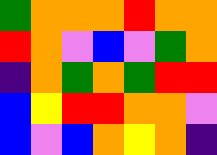[["green", "orange", "orange", "orange", "red", "orange", "orange"], ["red", "orange", "violet", "blue", "violet", "green", "orange"], ["indigo", "orange", "green", "orange", "green", "red", "red"], ["blue", "yellow", "red", "red", "orange", "orange", "violet"], ["blue", "violet", "blue", "orange", "yellow", "orange", "indigo"]]